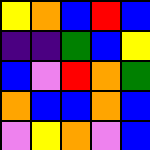[["yellow", "orange", "blue", "red", "blue"], ["indigo", "indigo", "green", "blue", "yellow"], ["blue", "violet", "red", "orange", "green"], ["orange", "blue", "blue", "orange", "blue"], ["violet", "yellow", "orange", "violet", "blue"]]